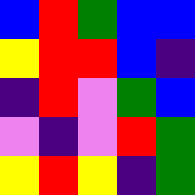[["blue", "red", "green", "blue", "blue"], ["yellow", "red", "red", "blue", "indigo"], ["indigo", "red", "violet", "green", "blue"], ["violet", "indigo", "violet", "red", "green"], ["yellow", "red", "yellow", "indigo", "green"]]